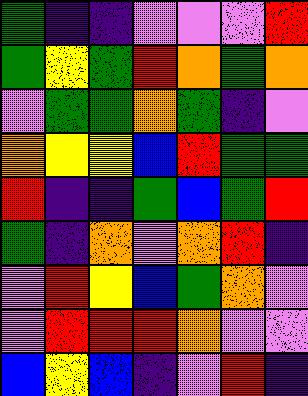[["green", "indigo", "indigo", "violet", "violet", "violet", "red"], ["green", "yellow", "green", "red", "orange", "green", "orange"], ["violet", "green", "green", "orange", "green", "indigo", "violet"], ["orange", "yellow", "yellow", "blue", "red", "green", "green"], ["red", "indigo", "indigo", "green", "blue", "green", "red"], ["green", "indigo", "orange", "violet", "orange", "red", "indigo"], ["violet", "red", "yellow", "blue", "green", "orange", "violet"], ["violet", "red", "red", "red", "orange", "violet", "violet"], ["blue", "yellow", "blue", "indigo", "violet", "red", "indigo"]]